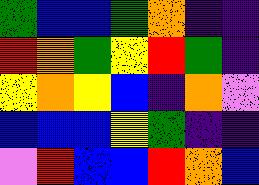[["green", "blue", "blue", "green", "orange", "indigo", "indigo"], ["red", "orange", "green", "yellow", "red", "green", "indigo"], ["yellow", "orange", "yellow", "blue", "indigo", "orange", "violet"], ["blue", "blue", "blue", "yellow", "green", "indigo", "indigo"], ["violet", "red", "blue", "blue", "red", "orange", "blue"]]